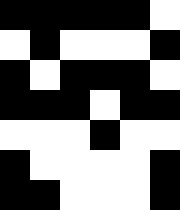[["black", "black", "black", "black", "black", "white"], ["white", "black", "white", "white", "white", "black"], ["black", "white", "black", "black", "black", "white"], ["black", "black", "black", "white", "black", "black"], ["white", "white", "white", "black", "white", "white"], ["black", "white", "white", "white", "white", "black"], ["black", "black", "white", "white", "white", "black"]]